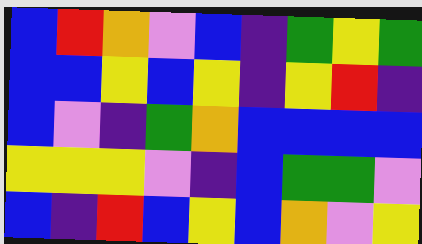[["blue", "red", "orange", "violet", "blue", "indigo", "green", "yellow", "green"], ["blue", "blue", "yellow", "blue", "yellow", "indigo", "yellow", "red", "indigo"], ["blue", "violet", "indigo", "green", "orange", "blue", "blue", "blue", "blue"], ["yellow", "yellow", "yellow", "violet", "indigo", "blue", "green", "green", "violet"], ["blue", "indigo", "red", "blue", "yellow", "blue", "orange", "violet", "yellow"]]